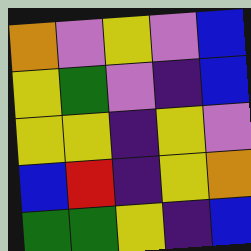[["orange", "violet", "yellow", "violet", "blue"], ["yellow", "green", "violet", "indigo", "blue"], ["yellow", "yellow", "indigo", "yellow", "violet"], ["blue", "red", "indigo", "yellow", "orange"], ["green", "green", "yellow", "indigo", "blue"]]